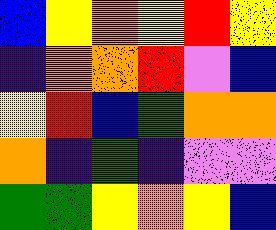[["blue", "yellow", "orange", "yellow", "red", "yellow"], ["indigo", "orange", "orange", "red", "violet", "blue"], ["yellow", "red", "blue", "green", "orange", "orange"], ["orange", "indigo", "green", "indigo", "violet", "violet"], ["green", "green", "yellow", "orange", "yellow", "blue"]]